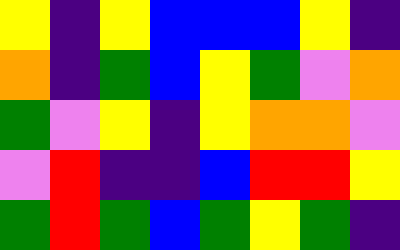[["yellow", "indigo", "yellow", "blue", "blue", "blue", "yellow", "indigo"], ["orange", "indigo", "green", "blue", "yellow", "green", "violet", "orange"], ["green", "violet", "yellow", "indigo", "yellow", "orange", "orange", "violet"], ["violet", "red", "indigo", "indigo", "blue", "red", "red", "yellow"], ["green", "red", "green", "blue", "green", "yellow", "green", "indigo"]]